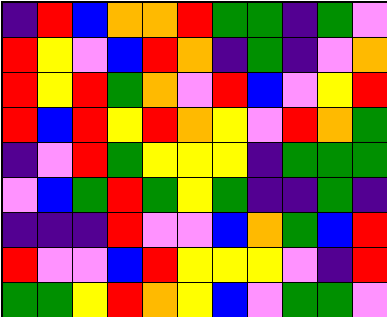[["indigo", "red", "blue", "orange", "orange", "red", "green", "green", "indigo", "green", "violet"], ["red", "yellow", "violet", "blue", "red", "orange", "indigo", "green", "indigo", "violet", "orange"], ["red", "yellow", "red", "green", "orange", "violet", "red", "blue", "violet", "yellow", "red"], ["red", "blue", "red", "yellow", "red", "orange", "yellow", "violet", "red", "orange", "green"], ["indigo", "violet", "red", "green", "yellow", "yellow", "yellow", "indigo", "green", "green", "green"], ["violet", "blue", "green", "red", "green", "yellow", "green", "indigo", "indigo", "green", "indigo"], ["indigo", "indigo", "indigo", "red", "violet", "violet", "blue", "orange", "green", "blue", "red"], ["red", "violet", "violet", "blue", "red", "yellow", "yellow", "yellow", "violet", "indigo", "red"], ["green", "green", "yellow", "red", "orange", "yellow", "blue", "violet", "green", "green", "violet"]]